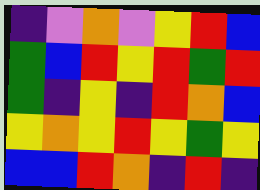[["indigo", "violet", "orange", "violet", "yellow", "red", "blue"], ["green", "blue", "red", "yellow", "red", "green", "red"], ["green", "indigo", "yellow", "indigo", "red", "orange", "blue"], ["yellow", "orange", "yellow", "red", "yellow", "green", "yellow"], ["blue", "blue", "red", "orange", "indigo", "red", "indigo"]]